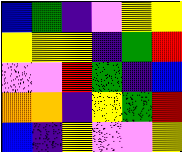[["blue", "green", "indigo", "violet", "yellow", "yellow"], ["yellow", "yellow", "yellow", "indigo", "green", "red"], ["violet", "violet", "red", "green", "indigo", "blue"], ["orange", "orange", "indigo", "yellow", "green", "red"], ["blue", "indigo", "yellow", "violet", "violet", "yellow"]]